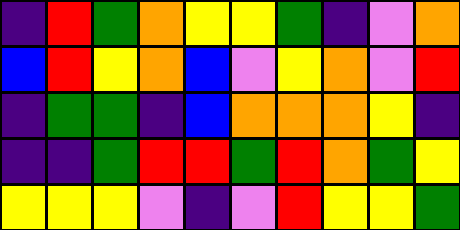[["indigo", "red", "green", "orange", "yellow", "yellow", "green", "indigo", "violet", "orange"], ["blue", "red", "yellow", "orange", "blue", "violet", "yellow", "orange", "violet", "red"], ["indigo", "green", "green", "indigo", "blue", "orange", "orange", "orange", "yellow", "indigo"], ["indigo", "indigo", "green", "red", "red", "green", "red", "orange", "green", "yellow"], ["yellow", "yellow", "yellow", "violet", "indigo", "violet", "red", "yellow", "yellow", "green"]]